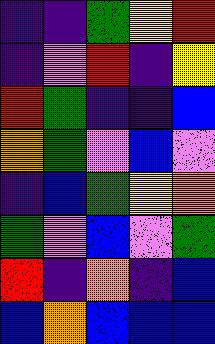[["indigo", "indigo", "green", "yellow", "red"], ["indigo", "violet", "red", "indigo", "yellow"], ["red", "green", "indigo", "indigo", "blue"], ["orange", "green", "violet", "blue", "violet"], ["indigo", "blue", "green", "yellow", "orange"], ["green", "violet", "blue", "violet", "green"], ["red", "indigo", "orange", "indigo", "blue"], ["blue", "orange", "blue", "blue", "blue"]]